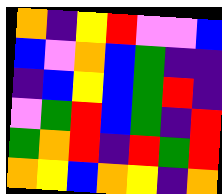[["orange", "indigo", "yellow", "red", "violet", "violet", "blue"], ["blue", "violet", "orange", "blue", "green", "indigo", "indigo"], ["indigo", "blue", "yellow", "blue", "green", "red", "indigo"], ["violet", "green", "red", "blue", "green", "indigo", "red"], ["green", "orange", "red", "indigo", "red", "green", "red"], ["orange", "yellow", "blue", "orange", "yellow", "indigo", "orange"]]